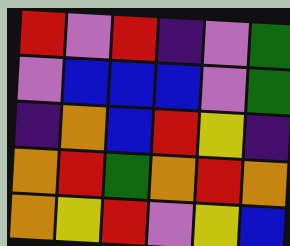[["red", "violet", "red", "indigo", "violet", "green"], ["violet", "blue", "blue", "blue", "violet", "green"], ["indigo", "orange", "blue", "red", "yellow", "indigo"], ["orange", "red", "green", "orange", "red", "orange"], ["orange", "yellow", "red", "violet", "yellow", "blue"]]